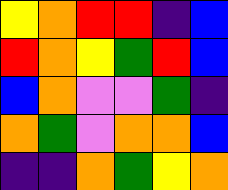[["yellow", "orange", "red", "red", "indigo", "blue"], ["red", "orange", "yellow", "green", "red", "blue"], ["blue", "orange", "violet", "violet", "green", "indigo"], ["orange", "green", "violet", "orange", "orange", "blue"], ["indigo", "indigo", "orange", "green", "yellow", "orange"]]